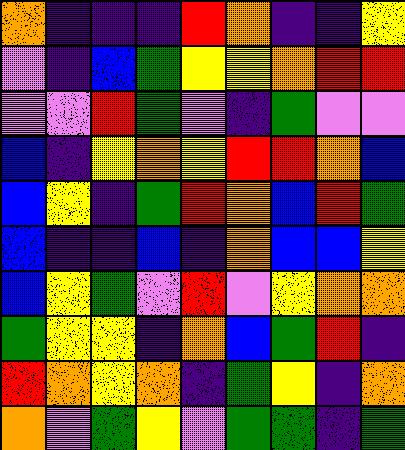[["orange", "indigo", "indigo", "indigo", "red", "orange", "indigo", "indigo", "yellow"], ["violet", "indigo", "blue", "green", "yellow", "yellow", "orange", "red", "red"], ["violet", "violet", "red", "green", "violet", "indigo", "green", "violet", "violet"], ["blue", "indigo", "yellow", "orange", "yellow", "red", "red", "orange", "blue"], ["blue", "yellow", "indigo", "green", "red", "orange", "blue", "red", "green"], ["blue", "indigo", "indigo", "blue", "indigo", "orange", "blue", "blue", "yellow"], ["blue", "yellow", "green", "violet", "red", "violet", "yellow", "orange", "orange"], ["green", "yellow", "yellow", "indigo", "orange", "blue", "green", "red", "indigo"], ["red", "orange", "yellow", "orange", "indigo", "green", "yellow", "indigo", "orange"], ["orange", "violet", "green", "yellow", "violet", "green", "green", "indigo", "green"]]